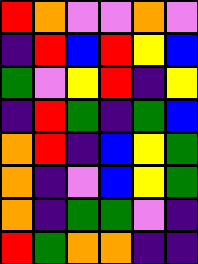[["red", "orange", "violet", "violet", "orange", "violet"], ["indigo", "red", "blue", "red", "yellow", "blue"], ["green", "violet", "yellow", "red", "indigo", "yellow"], ["indigo", "red", "green", "indigo", "green", "blue"], ["orange", "red", "indigo", "blue", "yellow", "green"], ["orange", "indigo", "violet", "blue", "yellow", "green"], ["orange", "indigo", "green", "green", "violet", "indigo"], ["red", "green", "orange", "orange", "indigo", "indigo"]]